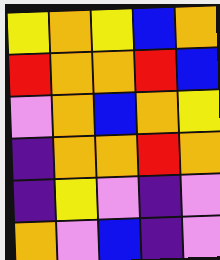[["yellow", "orange", "yellow", "blue", "orange"], ["red", "orange", "orange", "red", "blue"], ["violet", "orange", "blue", "orange", "yellow"], ["indigo", "orange", "orange", "red", "orange"], ["indigo", "yellow", "violet", "indigo", "violet"], ["orange", "violet", "blue", "indigo", "violet"]]